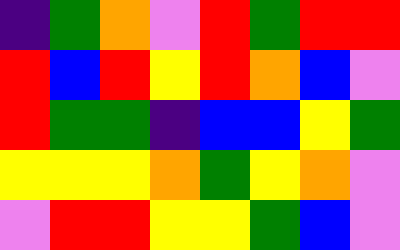[["indigo", "green", "orange", "violet", "red", "green", "red", "red"], ["red", "blue", "red", "yellow", "red", "orange", "blue", "violet"], ["red", "green", "green", "indigo", "blue", "blue", "yellow", "green"], ["yellow", "yellow", "yellow", "orange", "green", "yellow", "orange", "violet"], ["violet", "red", "red", "yellow", "yellow", "green", "blue", "violet"]]